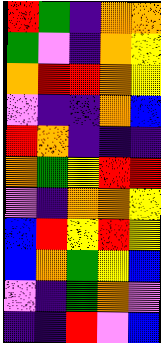[["red", "green", "indigo", "orange", "orange"], ["green", "violet", "indigo", "orange", "yellow"], ["orange", "red", "red", "orange", "yellow"], ["violet", "indigo", "indigo", "orange", "blue"], ["red", "orange", "indigo", "indigo", "indigo"], ["orange", "green", "yellow", "red", "red"], ["violet", "indigo", "orange", "orange", "yellow"], ["blue", "red", "yellow", "red", "yellow"], ["blue", "orange", "green", "yellow", "blue"], ["violet", "indigo", "green", "orange", "violet"], ["indigo", "indigo", "red", "violet", "blue"]]